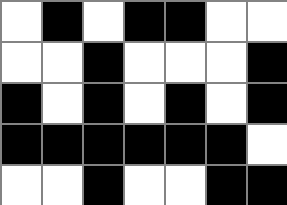[["white", "black", "white", "black", "black", "white", "white"], ["white", "white", "black", "white", "white", "white", "black"], ["black", "white", "black", "white", "black", "white", "black"], ["black", "black", "black", "black", "black", "black", "white"], ["white", "white", "black", "white", "white", "black", "black"]]